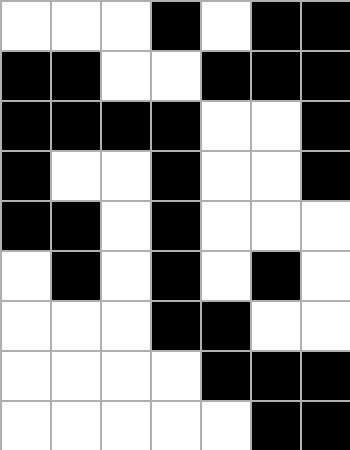[["white", "white", "white", "black", "white", "black", "black"], ["black", "black", "white", "white", "black", "black", "black"], ["black", "black", "black", "black", "white", "white", "black"], ["black", "white", "white", "black", "white", "white", "black"], ["black", "black", "white", "black", "white", "white", "white"], ["white", "black", "white", "black", "white", "black", "white"], ["white", "white", "white", "black", "black", "white", "white"], ["white", "white", "white", "white", "black", "black", "black"], ["white", "white", "white", "white", "white", "black", "black"]]